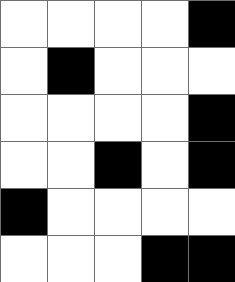[["white", "white", "white", "white", "black"], ["white", "black", "white", "white", "white"], ["white", "white", "white", "white", "black"], ["white", "white", "black", "white", "black"], ["black", "white", "white", "white", "white"], ["white", "white", "white", "black", "black"]]